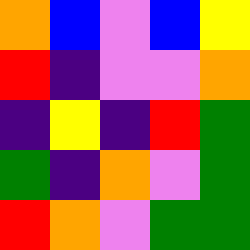[["orange", "blue", "violet", "blue", "yellow"], ["red", "indigo", "violet", "violet", "orange"], ["indigo", "yellow", "indigo", "red", "green"], ["green", "indigo", "orange", "violet", "green"], ["red", "orange", "violet", "green", "green"]]